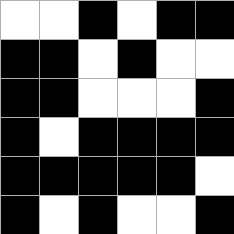[["white", "white", "black", "white", "black", "black"], ["black", "black", "white", "black", "white", "white"], ["black", "black", "white", "white", "white", "black"], ["black", "white", "black", "black", "black", "black"], ["black", "black", "black", "black", "black", "white"], ["black", "white", "black", "white", "white", "black"]]